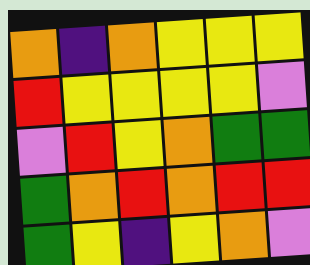[["orange", "indigo", "orange", "yellow", "yellow", "yellow"], ["red", "yellow", "yellow", "yellow", "yellow", "violet"], ["violet", "red", "yellow", "orange", "green", "green"], ["green", "orange", "red", "orange", "red", "red"], ["green", "yellow", "indigo", "yellow", "orange", "violet"]]